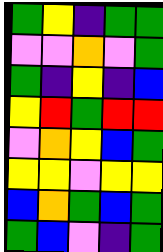[["green", "yellow", "indigo", "green", "green"], ["violet", "violet", "orange", "violet", "green"], ["green", "indigo", "yellow", "indigo", "blue"], ["yellow", "red", "green", "red", "red"], ["violet", "orange", "yellow", "blue", "green"], ["yellow", "yellow", "violet", "yellow", "yellow"], ["blue", "orange", "green", "blue", "green"], ["green", "blue", "violet", "indigo", "green"]]